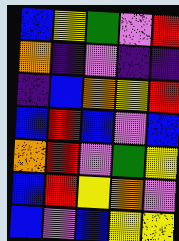[["blue", "yellow", "green", "violet", "red"], ["orange", "indigo", "violet", "indigo", "indigo"], ["indigo", "blue", "orange", "yellow", "red"], ["blue", "red", "blue", "violet", "blue"], ["orange", "red", "violet", "green", "yellow"], ["blue", "red", "yellow", "orange", "violet"], ["blue", "violet", "blue", "yellow", "yellow"]]